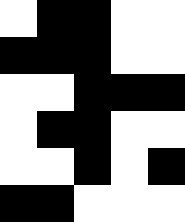[["white", "black", "black", "white", "white"], ["black", "black", "black", "white", "white"], ["white", "white", "black", "black", "black"], ["white", "black", "black", "white", "white"], ["white", "white", "black", "white", "black"], ["black", "black", "white", "white", "white"]]